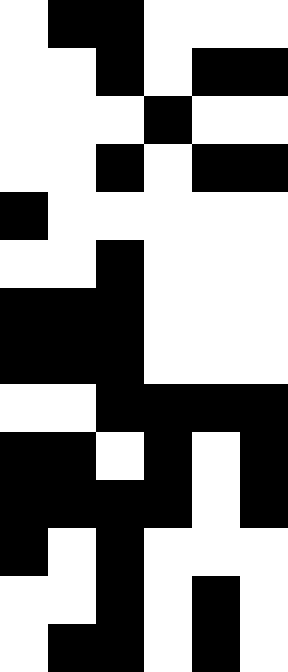[["white", "black", "black", "white", "white", "white"], ["white", "white", "black", "white", "black", "black"], ["white", "white", "white", "black", "white", "white"], ["white", "white", "black", "white", "black", "black"], ["black", "white", "white", "white", "white", "white"], ["white", "white", "black", "white", "white", "white"], ["black", "black", "black", "white", "white", "white"], ["black", "black", "black", "white", "white", "white"], ["white", "white", "black", "black", "black", "black"], ["black", "black", "white", "black", "white", "black"], ["black", "black", "black", "black", "white", "black"], ["black", "white", "black", "white", "white", "white"], ["white", "white", "black", "white", "black", "white"], ["white", "black", "black", "white", "black", "white"]]